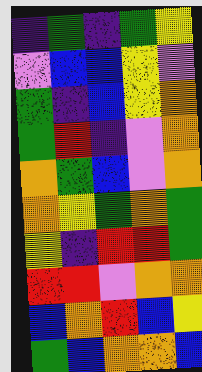[["indigo", "green", "indigo", "green", "yellow"], ["violet", "blue", "blue", "yellow", "violet"], ["green", "indigo", "blue", "yellow", "orange"], ["green", "red", "indigo", "violet", "orange"], ["orange", "green", "blue", "violet", "orange"], ["orange", "yellow", "green", "orange", "green"], ["yellow", "indigo", "red", "red", "green"], ["red", "red", "violet", "orange", "orange"], ["blue", "orange", "red", "blue", "yellow"], ["green", "blue", "orange", "orange", "blue"]]